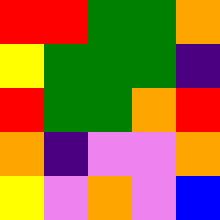[["red", "red", "green", "green", "orange"], ["yellow", "green", "green", "green", "indigo"], ["red", "green", "green", "orange", "red"], ["orange", "indigo", "violet", "violet", "orange"], ["yellow", "violet", "orange", "violet", "blue"]]